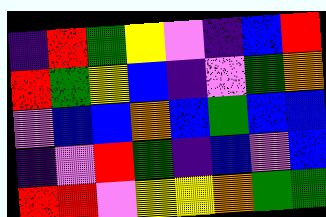[["indigo", "red", "green", "yellow", "violet", "indigo", "blue", "red"], ["red", "green", "yellow", "blue", "indigo", "violet", "green", "orange"], ["violet", "blue", "blue", "orange", "blue", "green", "blue", "blue"], ["indigo", "violet", "red", "green", "indigo", "blue", "violet", "blue"], ["red", "red", "violet", "yellow", "yellow", "orange", "green", "green"]]